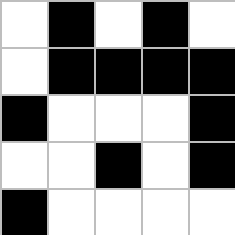[["white", "black", "white", "black", "white"], ["white", "black", "black", "black", "black"], ["black", "white", "white", "white", "black"], ["white", "white", "black", "white", "black"], ["black", "white", "white", "white", "white"]]